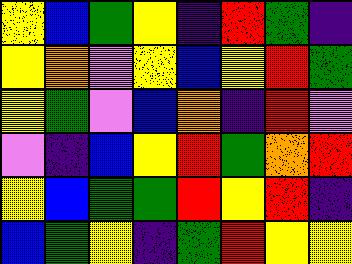[["yellow", "blue", "green", "yellow", "indigo", "red", "green", "indigo"], ["yellow", "orange", "violet", "yellow", "blue", "yellow", "red", "green"], ["yellow", "green", "violet", "blue", "orange", "indigo", "red", "violet"], ["violet", "indigo", "blue", "yellow", "red", "green", "orange", "red"], ["yellow", "blue", "green", "green", "red", "yellow", "red", "indigo"], ["blue", "green", "yellow", "indigo", "green", "red", "yellow", "yellow"]]